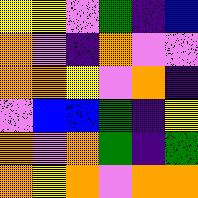[["yellow", "yellow", "violet", "green", "indigo", "blue"], ["orange", "violet", "indigo", "orange", "violet", "violet"], ["orange", "orange", "yellow", "violet", "orange", "indigo"], ["violet", "blue", "blue", "green", "indigo", "yellow"], ["orange", "violet", "orange", "green", "indigo", "green"], ["orange", "yellow", "orange", "violet", "orange", "orange"]]